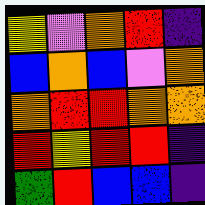[["yellow", "violet", "orange", "red", "indigo"], ["blue", "orange", "blue", "violet", "orange"], ["orange", "red", "red", "orange", "orange"], ["red", "yellow", "red", "red", "indigo"], ["green", "red", "blue", "blue", "indigo"]]